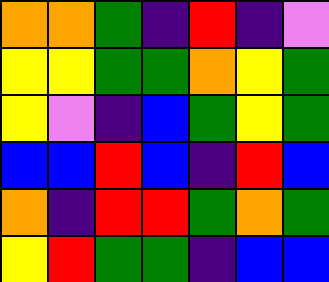[["orange", "orange", "green", "indigo", "red", "indigo", "violet"], ["yellow", "yellow", "green", "green", "orange", "yellow", "green"], ["yellow", "violet", "indigo", "blue", "green", "yellow", "green"], ["blue", "blue", "red", "blue", "indigo", "red", "blue"], ["orange", "indigo", "red", "red", "green", "orange", "green"], ["yellow", "red", "green", "green", "indigo", "blue", "blue"]]